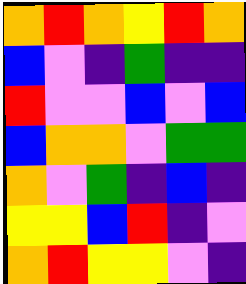[["orange", "red", "orange", "yellow", "red", "orange"], ["blue", "violet", "indigo", "green", "indigo", "indigo"], ["red", "violet", "violet", "blue", "violet", "blue"], ["blue", "orange", "orange", "violet", "green", "green"], ["orange", "violet", "green", "indigo", "blue", "indigo"], ["yellow", "yellow", "blue", "red", "indigo", "violet"], ["orange", "red", "yellow", "yellow", "violet", "indigo"]]